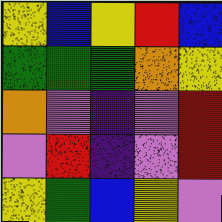[["yellow", "blue", "yellow", "red", "blue"], ["green", "green", "green", "orange", "yellow"], ["orange", "violet", "indigo", "violet", "red"], ["violet", "red", "indigo", "violet", "red"], ["yellow", "green", "blue", "yellow", "violet"]]